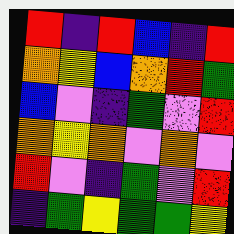[["red", "indigo", "red", "blue", "indigo", "red"], ["orange", "yellow", "blue", "orange", "red", "green"], ["blue", "violet", "indigo", "green", "violet", "red"], ["orange", "yellow", "orange", "violet", "orange", "violet"], ["red", "violet", "indigo", "green", "violet", "red"], ["indigo", "green", "yellow", "green", "green", "yellow"]]